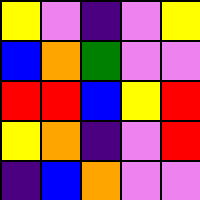[["yellow", "violet", "indigo", "violet", "yellow"], ["blue", "orange", "green", "violet", "violet"], ["red", "red", "blue", "yellow", "red"], ["yellow", "orange", "indigo", "violet", "red"], ["indigo", "blue", "orange", "violet", "violet"]]